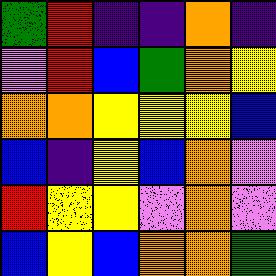[["green", "red", "indigo", "indigo", "orange", "indigo"], ["violet", "red", "blue", "green", "orange", "yellow"], ["orange", "orange", "yellow", "yellow", "yellow", "blue"], ["blue", "indigo", "yellow", "blue", "orange", "violet"], ["red", "yellow", "yellow", "violet", "orange", "violet"], ["blue", "yellow", "blue", "orange", "orange", "green"]]